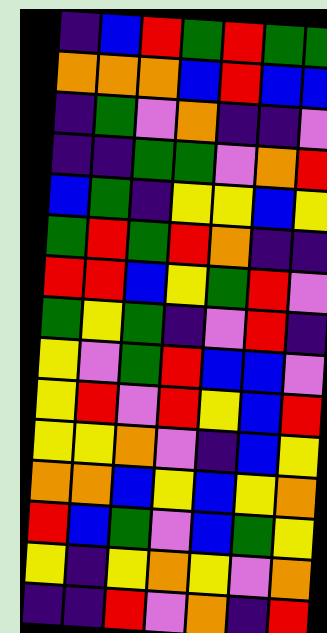[["indigo", "blue", "red", "green", "red", "green", "green"], ["orange", "orange", "orange", "blue", "red", "blue", "blue"], ["indigo", "green", "violet", "orange", "indigo", "indigo", "violet"], ["indigo", "indigo", "green", "green", "violet", "orange", "red"], ["blue", "green", "indigo", "yellow", "yellow", "blue", "yellow"], ["green", "red", "green", "red", "orange", "indigo", "indigo"], ["red", "red", "blue", "yellow", "green", "red", "violet"], ["green", "yellow", "green", "indigo", "violet", "red", "indigo"], ["yellow", "violet", "green", "red", "blue", "blue", "violet"], ["yellow", "red", "violet", "red", "yellow", "blue", "red"], ["yellow", "yellow", "orange", "violet", "indigo", "blue", "yellow"], ["orange", "orange", "blue", "yellow", "blue", "yellow", "orange"], ["red", "blue", "green", "violet", "blue", "green", "yellow"], ["yellow", "indigo", "yellow", "orange", "yellow", "violet", "orange"], ["indigo", "indigo", "red", "violet", "orange", "indigo", "red"]]